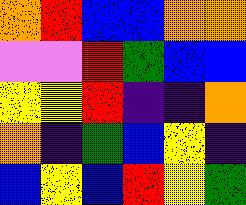[["orange", "red", "blue", "blue", "orange", "orange"], ["violet", "violet", "red", "green", "blue", "blue"], ["yellow", "yellow", "red", "indigo", "indigo", "orange"], ["orange", "indigo", "green", "blue", "yellow", "indigo"], ["blue", "yellow", "blue", "red", "yellow", "green"]]